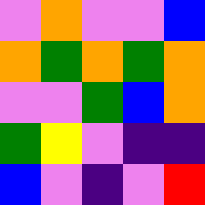[["violet", "orange", "violet", "violet", "blue"], ["orange", "green", "orange", "green", "orange"], ["violet", "violet", "green", "blue", "orange"], ["green", "yellow", "violet", "indigo", "indigo"], ["blue", "violet", "indigo", "violet", "red"]]